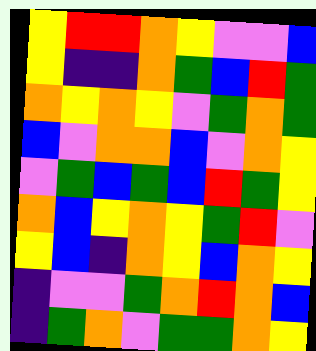[["yellow", "red", "red", "orange", "yellow", "violet", "violet", "blue"], ["yellow", "indigo", "indigo", "orange", "green", "blue", "red", "green"], ["orange", "yellow", "orange", "yellow", "violet", "green", "orange", "green"], ["blue", "violet", "orange", "orange", "blue", "violet", "orange", "yellow"], ["violet", "green", "blue", "green", "blue", "red", "green", "yellow"], ["orange", "blue", "yellow", "orange", "yellow", "green", "red", "violet"], ["yellow", "blue", "indigo", "orange", "yellow", "blue", "orange", "yellow"], ["indigo", "violet", "violet", "green", "orange", "red", "orange", "blue"], ["indigo", "green", "orange", "violet", "green", "green", "orange", "yellow"]]